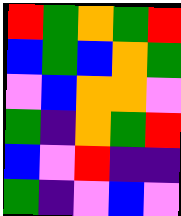[["red", "green", "orange", "green", "red"], ["blue", "green", "blue", "orange", "green"], ["violet", "blue", "orange", "orange", "violet"], ["green", "indigo", "orange", "green", "red"], ["blue", "violet", "red", "indigo", "indigo"], ["green", "indigo", "violet", "blue", "violet"]]